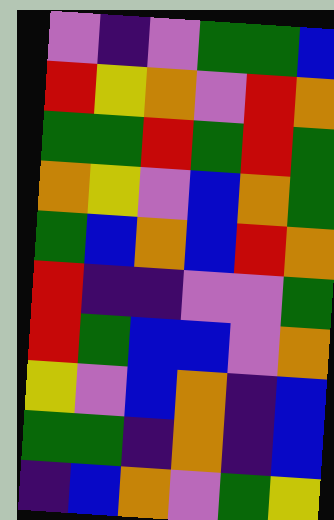[["violet", "indigo", "violet", "green", "green", "blue"], ["red", "yellow", "orange", "violet", "red", "orange"], ["green", "green", "red", "green", "red", "green"], ["orange", "yellow", "violet", "blue", "orange", "green"], ["green", "blue", "orange", "blue", "red", "orange"], ["red", "indigo", "indigo", "violet", "violet", "green"], ["red", "green", "blue", "blue", "violet", "orange"], ["yellow", "violet", "blue", "orange", "indigo", "blue"], ["green", "green", "indigo", "orange", "indigo", "blue"], ["indigo", "blue", "orange", "violet", "green", "yellow"]]